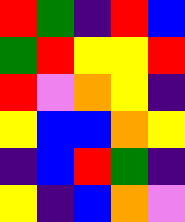[["red", "green", "indigo", "red", "blue"], ["green", "red", "yellow", "yellow", "red"], ["red", "violet", "orange", "yellow", "indigo"], ["yellow", "blue", "blue", "orange", "yellow"], ["indigo", "blue", "red", "green", "indigo"], ["yellow", "indigo", "blue", "orange", "violet"]]